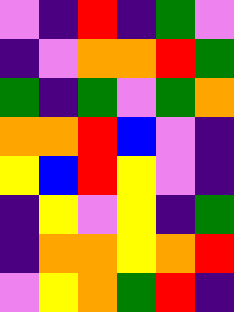[["violet", "indigo", "red", "indigo", "green", "violet"], ["indigo", "violet", "orange", "orange", "red", "green"], ["green", "indigo", "green", "violet", "green", "orange"], ["orange", "orange", "red", "blue", "violet", "indigo"], ["yellow", "blue", "red", "yellow", "violet", "indigo"], ["indigo", "yellow", "violet", "yellow", "indigo", "green"], ["indigo", "orange", "orange", "yellow", "orange", "red"], ["violet", "yellow", "orange", "green", "red", "indigo"]]